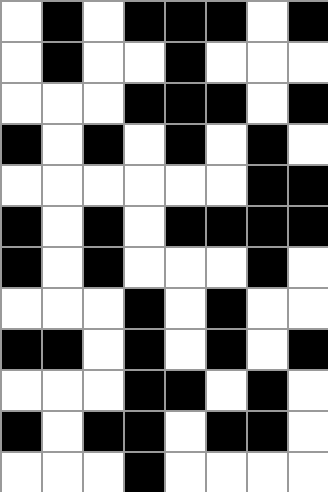[["white", "black", "white", "black", "black", "black", "white", "black"], ["white", "black", "white", "white", "black", "white", "white", "white"], ["white", "white", "white", "black", "black", "black", "white", "black"], ["black", "white", "black", "white", "black", "white", "black", "white"], ["white", "white", "white", "white", "white", "white", "black", "black"], ["black", "white", "black", "white", "black", "black", "black", "black"], ["black", "white", "black", "white", "white", "white", "black", "white"], ["white", "white", "white", "black", "white", "black", "white", "white"], ["black", "black", "white", "black", "white", "black", "white", "black"], ["white", "white", "white", "black", "black", "white", "black", "white"], ["black", "white", "black", "black", "white", "black", "black", "white"], ["white", "white", "white", "black", "white", "white", "white", "white"]]